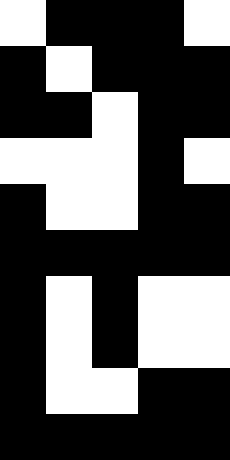[["white", "black", "black", "black", "white"], ["black", "white", "black", "black", "black"], ["black", "black", "white", "black", "black"], ["white", "white", "white", "black", "white"], ["black", "white", "white", "black", "black"], ["black", "black", "black", "black", "black"], ["black", "white", "black", "white", "white"], ["black", "white", "black", "white", "white"], ["black", "white", "white", "black", "black"], ["black", "black", "black", "black", "black"]]